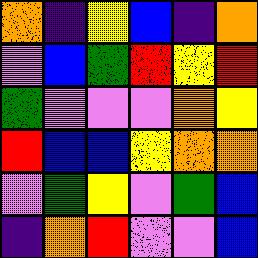[["orange", "indigo", "yellow", "blue", "indigo", "orange"], ["violet", "blue", "green", "red", "yellow", "red"], ["green", "violet", "violet", "violet", "orange", "yellow"], ["red", "blue", "blue", "yellow", "orange", "orange"], ["violet", "green", "yellow", "violet", "green", "blue"], ["indigo", "orange", "red", "violet", "violet", "blue"]]